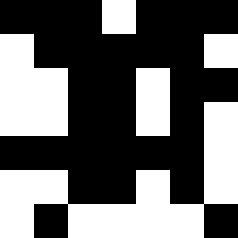[["black", "black", "black", "white", "black", "black", "black"], ["white", "black", "black", "black", "black", "black", "white"], ["white", "white", "black", "black", "white", "black", "black"], ["white", "white", "black", "black", "white", "black", "white"], ["black", "black", "black", "black", "black", "black", "white"], ["white", "white", "black", "black", "white", "black", "white"], ["white", "black", "white", "white", "white", "white", "black"]]